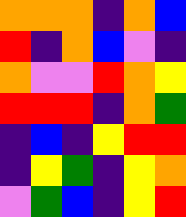[["orange", "orange", "orange", "indigo", "orange", "blue"], ["red", "indigo", "orange", "blue", "violet", "indigo"], ["orange", "violet", "violet", "red", "orange", "yellow"], ["red", "red", "red", "indigo", "orange", "green"], ["indigo", "blue", "indigo", "yellow", "red", "red"], ["indigo", "yellow", "green", "indigo", "yellow", "orange"], ["violet", "green", "blue", "indigo", "yellow", "red"]]